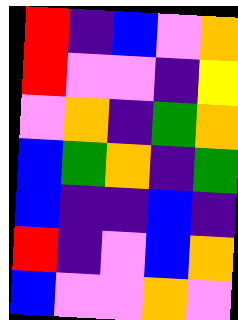[["red", "indigo", "blue", "violet", "orange"], ["red", "violet", "violet", "indigo", "yellow"], ["violet", "orange", "indigo", "green", "orange"], ["blue", "green", "orange", "indigo", "green"], ["blue", "indigo", "indigo", "blue", "indigo"], ["red", "indigo", "violet", "blue", "orange"], ["blue", "violet", "violet", "orange", "violet"]]